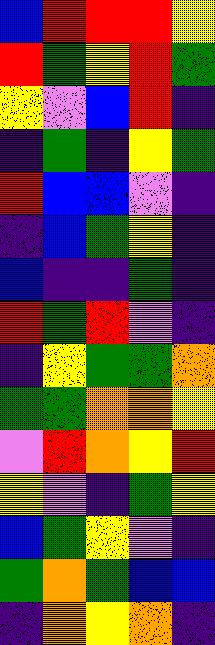[["blue", "red", "red", "red", "yellow"], ["red", "green", "yellow", "red", "green"], ["yellow", "violet", "blue", "red", "indigo"], ["indigo", "green", "indigo", "yellow", "green"], ["red", "blue", "blue", "violet", "indigo"], ["indigo", "blue", "green", "yellow", "indigo"], ["blue", "indigo", "indigo", "green", "indigo"], ["red", "green", "red", "violet", "indigo"], ["indigo", "yellow", "green", "green", "orange"], ["green", "green", "orange", "orange", "yellow"], ["violet", "red", "orange", "yellow", "red"], ["yellow", "violet", "indigo", "green", "yellow"], ["blue", "green", "yellow", "violet", "indigo"], ["green", "orange", "green", "blue", "blue"], ["indigo", "orange", "yellow", "orange", "indigo"]]